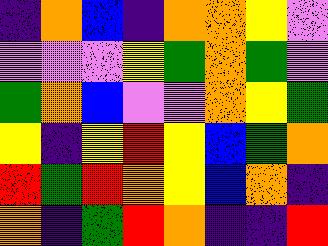[["indigo", "orange", "blue", "indigo", "orange", "orange", "yellow", "violet"], ["violet", "violet", "violet", "yellow", "green", "orange", "green", "violet"], ["green", "orange", "blue", "violet", "violet", "orange", "yellow", "green"], ["yellow", "indigo", "yellow", "red", "yellow", "blue", "green", "orange"], ["red", "green", "red", "orange", "yellow", "blue", "orange", "indigo"], ["orange", "indigo", "green", "red", "orange", "indigo", "indigo", "red"]]